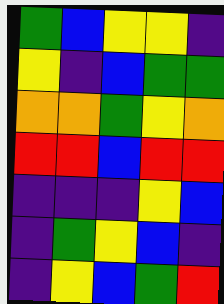[["green", "blue", "yellow", "yellow", "indigo"], ["yellow", "indigo", "blue", "green", "green"], ["orange", "orange", "green", "yellow", "orange"], ["red", "red", "blue", "red", "red"], ["indigo", "indigo", "indigo", "yellow", "blue"], ["indigo", "green", "yellow", "blue", "indigo"], ["indigo", "yellow", "blue", "green", "red"]]